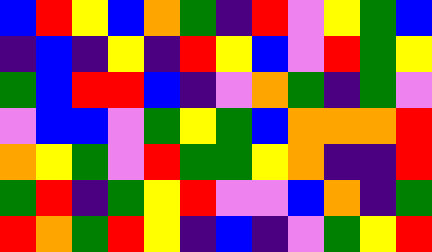[["blue", "red", "yellow", "blue", "orange", "green", "indigo", "red", "violet", "yellow", "green", "blue"], ["indigo", "blue", "indigo", "yellow", "indigo", "red", "yellow", "blue", "violet", "red", "green", "yellow"], ["green", "blue", "red", "red", "blue", "indigo", "violet", "orange", "green", "indigo", "green", "violet"], ["violet", "blue", "blue", "violet", "green", "yellow", "green", "blue", "orange", "orange", "orange", "red"], ["orange", "yellow", "green", "violet", "red", "green", "green", "yellow", "orange", "indigo", "indigo", "red"], ["green", "red", "indigo", "green", "yellow", "red", "violet", "violet", "blue", "orange", "indigo", "green"], ["red", "orange", "green", "red", "yellow", "indigo", "blue", "indigo", "violet", "green", "yellow", "red"]]